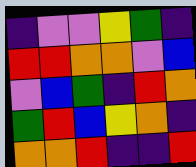[["indigo", "violet", "violet", "yellow", "green", "indigo"], ["red", "red", "orange", "orange", "violet", "blue"], ["violet", "blue", "green", "indigo", "red", "orange"], ["green", "red", "blue", "yellow", "orange", "indigo"], ["orange", "orange", "red", "indigo", "indigo", "red"]]